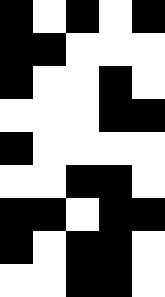[["black", "white", "black", "white", "black"], ["black", "black", "white", "white", "white"], ["black", "white", "white", "black", "white"], ["white", "white", "white", "black", "black"], ["black", "white", "white", "white", "white"], ["white", "white", "black", "black", "white"], ["black", "black", "white", "black", "black"], ["black", "white", "black", "black", "white"], ["white", "white", "black", "black", "white"]]